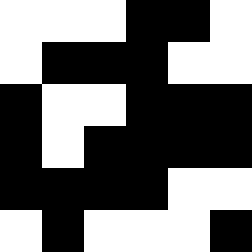[["white", "white", "white", "black", "black", "white"], ["white", "black", "black", "black", "white", "white"], ["black", "white", "white", "black", "black", "black"], ["black", "white", "black", "black", "black", "black"], ["black", "black", "black", "black", "white", "white"], ["white", "black", "white", "white", "white", "black"]]